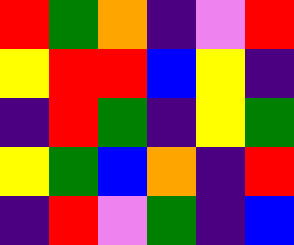[["red", "green", "orange", "indigo", "violet", "red"], ["yellow", "red", "red", "blue", "yellow", "indigo"], ["indigo", "red", "green", "indigo", "yellow", "green"], ["yellow", "green", "blue", "orange", "indigo", "red"], ["indigo", "red", "violet", "green", "indigo", "blue"]]